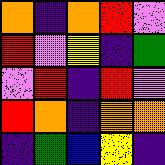[["orange", "indigo", "orange", "red", "violet"], ["red", "violet", "yellow", "indigo", "green"], ["violet", "red", "indigo", "red", "violet"], ["red", "orange", "indigo", "orange", "orange"], ["indigo", "green", "blue", "yellow", "indigo"]]